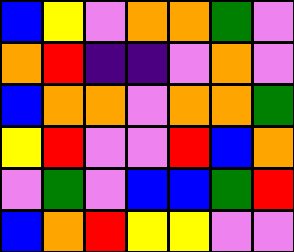[["blue", "yellow", "violet", "orange", "orange", "green", "violet"], ["orange", "red", "indigo", "indigo", "violet", "orange", "violet"], ["blue", "orange", "orange", "violet", "orange", "orange", "green"], ["yellow", "red", "violet", "violet", "red", "blue", "orange"], ["violet", "green", "violet", "blue", "blue", "green", "red"], ["blue", "orange", "red", "yellow", "yellow", "violet", "violet"]]